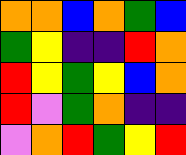[["orange", "orange", "blue", "orange", "green", "blue"], ["green", "yellow", "indigo", "indigo", "red", "orange"], ["red", "yellow", "green", "yellow", "blue", "orange"], ["red", "violet", "green", "orange", "indigo", "indigo"], ["violet", "orange", "red", "green", "yellow", "red"]]